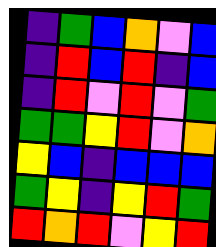[["indigo", "green", "blue", "orange", "violet", "blue"], ["indigo", "red", "blue", "red", "indigo", "blue"], ["indigo", "red", "violet", "red", "violet", "green"], ["green", "green", "yellow", "red", "violet", "orange"], ["yellow", "blue", "indigo", "blue", "blue", "blue"], ["green", "yellow", "indigo", "yellow", "red", "green"], ["red", "orange", "red", "violet", "yellow", "red"]]